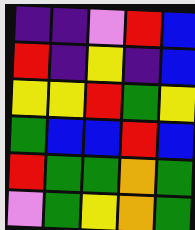[["indigo", "indigo", "violet", "red", "blue"], ["red", "indigo", "yellow", "indigo", "blue"], ["yellow", "yellow", "red", "green", "yellow"], ["green", "blue", "blue", "red", "blue"], ["red", "green", "green", "orange", "green"], ["violet", "green", "yellow", "orange", "green"]]